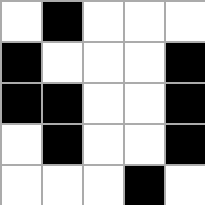[["white", "black", "white", "white", "white"], ["black", "white", "white", "white", "black"], ["black", "black", "white", "white", "black"], ["white", "black", "white", "white", "black"], ["white", "white", "white", "black", "white"]]